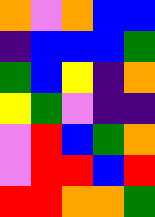[["orange", "violet", "orange", "blue", "blue"], ["indigo", "blue", "blue", "blue", "green"], ["green", "blue", "yellow", "indigo", "orange"], ["yellow", "green", "violet", "indigo", "indigo"], ["violet", "red", "blue", "green", "orange"], ["violet", "red", "red", "blue", "red"], ["red", "red", "orange", "orange", "green"]]